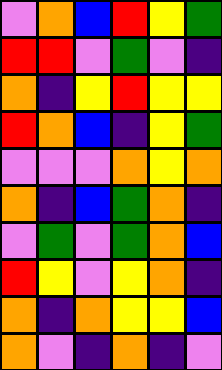[["violet", "orange", "blue", "red", "yellow", "green"], ["red", "red", "violet", "green", "violet", "indigo"], ["orange", "indigo", "yellow", "red", "yellow", "yellow"], ["red", "orange", "blue", "indigo", "yellow", "green"], ["violet", "violet", "violet", "orange", "yellow", "orange"], ["orange", "indigo", "blue", "green", "orange", "indigo"], ["violet", "green", "violet", "green", "orange", "blue"], ["red", "yellow", "violet", "yellow", "orange", "indigo"], ["orange", "indigo", "orange", "yellow", "yellow", "blue"], ["orange", "violet", "indigo", "orange", "indigo", "violet"]]